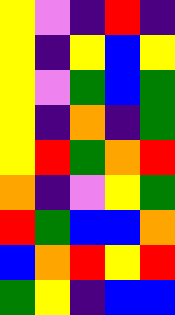[["yellow", "violet", "indigo", "red", "indigo"], ["yellow", "indigo", "yellow", "blue", "yellow"], ["yellow", "violet", "green", "blue", "green"], ["yellow", "indigo", "orange", "indigo", "green"], ["yellow", "red", "green", "orange", "red"], ["orange", "indigo", "violet", "yellow", "green"], ["red", "green", "blue", "blue", "orange"], ["blue", "orange", "red", "yellow", "red"], ["green", "yellow", "indigo", "blue", "blue"]]